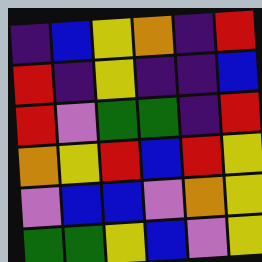[["indigo", "blue", "yellow", "orange", "indigo", "red"], ["red", "indigo", "yellow", "indigo", "indigo", "blue"], ["red", "violet", "green", "green", "indigo", "red"], ["orange", "yellow", "red", "blue", "red", "yellow"], ["violet", "blue", "blue", "violet", "orange", "yellow"], ["green", "green", "yellow", "blue", "violet", "yellow"]]